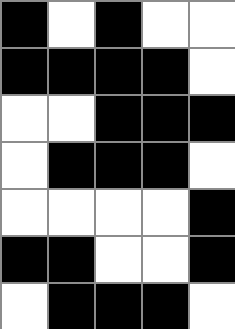[["black", "white", "black", "white", "white"], ["black", "black", "black", "black", "white"], ["white", "white", "black", "black", "black"], ["white", "black", "black", "black", "white"], ["white", "white", "white", "white", "black"], ["black", "black", "white", "white", "black"], ["white", "black", "black", "black", "white"]]